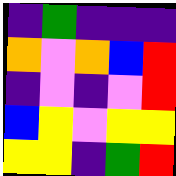[["indigo", "green", "indigo", "indigo", "indigo"], ["orange", "violet", "orange", "blue", "red"], ["indigo", "violet", "indigo", "violet", "red"], ["blue", "yellow", "violet", "yellow", "yellow"], ["yellow", "yellow", "indigo", "green", "red"]]